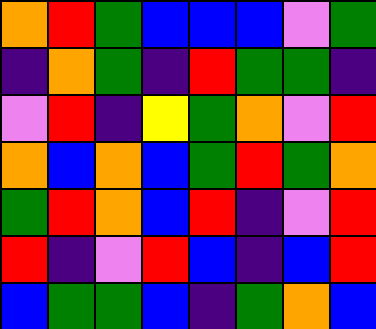[["orange", "red", "green", "blue", "blue", "blue", "violet", "green"], ["indigo", "orange", "green", "indigo", "red", "green", "green", "indigo"], ["violet", "red", "indigo", "yellow", "green", "orange", "violet", "red"], ["orange", "blue", "orange", "blue", "green", "red", "green", "orange"], ["green", "red", "orange", "blue", "red", "indigo", "violet", "red"], ["red", "indigo", "violet", "red", "blue", "indigo", "blue", "red"], ["blue", "green", "green", "blue", "indigo", "green", "orange", "blue"]]